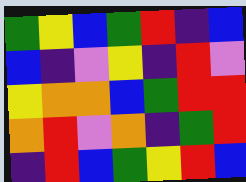[["green", "yellow", "blue", "green", "red", "indigo", "blue"], ["blue", "indigo", "violet", "yellow", "indigo", "red", "violet"], ["yellow", "orange", "orange", "blue", "green", "red", "red"], ["orange", "red", "violet", "orange", "indigo", "green", "red"], ["indigo", "red", "blue", "green", "yellow", "red", "blue"]]